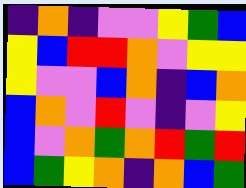[["indigo", "orange", "indigo", "violet", "violet", "yellow", "green", "blue"], ["yellow", "blue", "red", "red", "orange", "violet", "yellow", "yellow"], ["yellow", "violet", "violet", "blue", "orange", "indigo", "blue", "orange"], ["blue", "orange", "violet", "red", "violet", "indigo", "violet", "yellow"], ["blue", "violet", "orange", "green", "orange", "red", "green", "red"], ["blue", "green", "yellow", "orange", "indigo", "orange", "blue", "green"]]